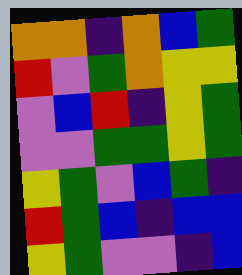[["orange", "orange", "indigo", "orange", "blue", "green"], ["red", "violet", "green", "orange", "yellow", "yellow"], ["violet", "blue", "red", "indigo", "yellow", "green"], ["violet", "violet", "green", "green", "yellow", "green"], ["yellow", "green", "violet", "blue", "green", "indigo"], ["red", "green", "blue", "indigo", "blue", "blue"], ["yellow", "green", "violet", "violet", "indigo", "blue"]]